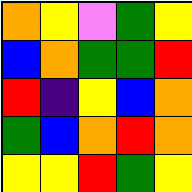[["orange", "yellow", "violet", "green", "yellow"], ["blue", "orange", "green", "green", "red"], ["red", "indigo", "yellow", "blue", "orange"], ["green", "blue", "orange", "red", "orange"], ["yellow", "yellow", "red", "green", "yellow"]]